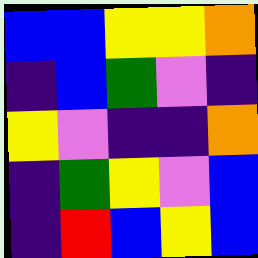[["blue", "blue", "yellow", "yellow", "orange"], ["indigo", "blue", "green", "violet", "indigo"], ["yellow", "violet", "indigo", "indigo", "orange"], ["indigo", "green", "yellow", "violet", "blue"], ["indigo", "red", "blue", "yellow", "blue"]]